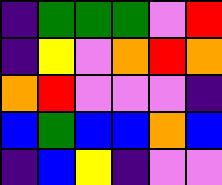[["indigo", "green", "green", "green", "violet", "red"], ["indigo", "yellow", "violet", "orange", "red", "orange"], ["orange", "red", "violet", "violet", "violet", "indigo"], ["blue", "green", "blue", "blue", "orange", "blue"], ["indigo", "blue", "yellow", "indigo", "violet", "violet"]]